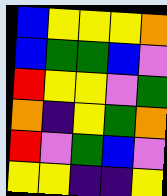[["blue", "yellow", "yellow", "yellow", "orange"], ["blue", "green", "green", "blue", "violet"], ["red", "yellow", "yellow", "violet", "green"], ["orange", "indigo", "yellow", "green", "orange"], ["red", "violet", "green", "blue", "violet"], ["yellow", "yellow", "indigo", "indigo", "yellow"]]